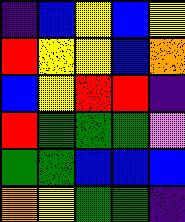[["indigo", "blue", "yellow", "blue", "yellow"], ["red", "yellow", "yellow", "blue", "orange"], ["blue", "yellow", "red", "red", "indigo"], ["red", "green", "green", "green", "violet"], ["green", "green", "blue", "blue", "blue"], ["orange", "yellow", "green", "green", "indigo"]]